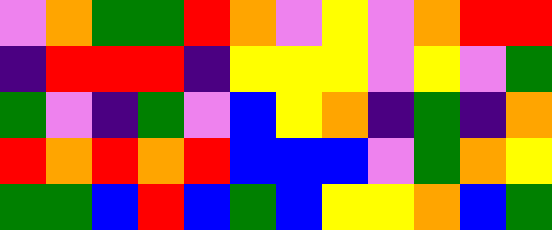[["violet", "orange", "green", "green", "red", "orange", "violet", "yellow", "violet", "orange", "red", "red"], ["indigo", "red", "red", "red", "indigo", "yellow", "yellow", "yellow", "violet", "yellow", "violet", "green"], ["green", "violet", "indigo", "green", "violet", "blue", "yellow", "orange", "indigo", "green", "indigo", "orange"], ["red", "orange", "red", "orange", "red", "blue", "blue", "blue", "violet", "green", "orange", "yellow"], ["green", "green", "blue", "red", "blue", "green", "blue", "yellow", "yellow", "orange", "blue", "green"]]